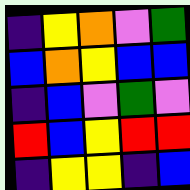[["indigo", "yellow", "orange", "violet", "green"], ["blue", "orange", "yellow", "blue", "blue"], ["indigo", "blue", "violet", "green", "violet"], ["red", "blue", "yellow", "red", "red"], ["indigo", "yellow", "yellow", "indigo", "blue"]]